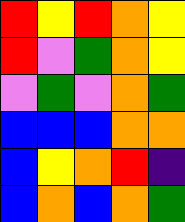[["red", "yellow", "red", "orange", "yellow"], ["red", "violet", "green", "orange", "yellow"], ["violet", "green", "violet", "orange", "green"], ["blue", "blue", "blue", "orange", "orange"], ["blue", "yellow", "orange", "red", "indigo"], ["blue", "orange", "blue", "orange", "green"]]